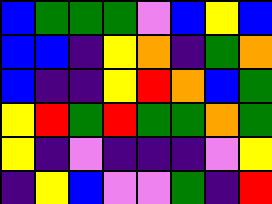[["blue", "green", "green", "green", "violet", "blue", "yellow", "blue"], ["blue", "blue", "indigo", "yellow", "orange", "indigo", "green", "orange"], ["blue", "indigo", "indigo", "yellow", "red", "orange", "blue", "green"], ["yellow", "red", "green", "red", "green", "green", "orange", "green"], ["yellow", "indigo", "violet", "indigo", "indigo", "indigo", "violet", "yellow"], ["indigo", "yellow", "blue", "violet", "violet", "green", "indigo", "red"]]